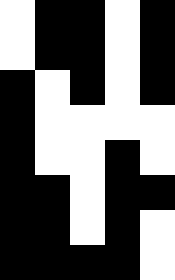[["white", "black", "black", "white", "black"], ["white", "black", "black", "white", "black"], ["black", "white", "black", "white", "black"], ["black", "white", "white", "white", "white"], ["black", "white", "white", "black", "white"], ["black", "black", "white", "black", "black"], ["black", "black", "white", "black", "white"], ["black", "black", "black", "black", "white"]]